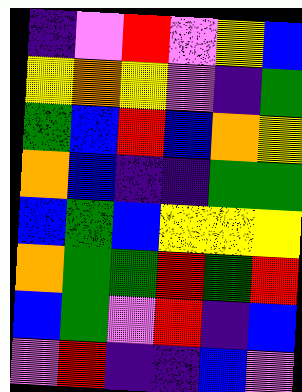[["indigo", "violet", "red", "violet", "yellow", "blue"], ["yellow", "orange", "yellow", "violet", "indigo", "green"], ["green", "blue", "red", "blue", "orange", "yellow"], ["orange", "blue", "indigo", "indigo", "green", "green"], ["blue", "green", "blue", "yellow", "yellow", "yellow"], ["orange", "green", "green", "red", "green", "red"], ["blue", "green", "violet", "red", "indigo", "blue"], ["violet", "red", "indigo", "indigo", "blue", "violet"]]